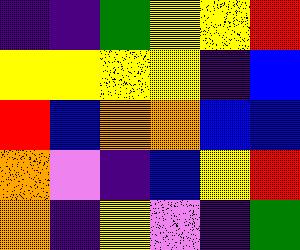[["indigo", "indigo", "green", "yellow", "yellow", "red"], ["yellow", "yellow", "yellow", "yellow", "indigo", "blue"], ["red", "blue", "orange", "orange", "blue", "blue"], ["orange", "violet", "indigo", "blue", "yellow", "red"], ["orange", "indigo", "yellow", "violet", "indigo", "green"]]